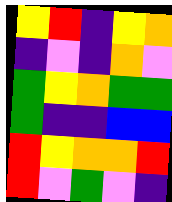[["yellow", "red", "indigo", "yellow", "orange"], ["indigo", "violet", "indigo", "orange", "violet"], ["green", "yellow", "orange", "green", "green"], ["green", "indigo", "indigo", "blue", "blue"], ["red", "yellow", "orange", "orange", "red"], ["red", "violet", "green", "violet", "indigo"]]